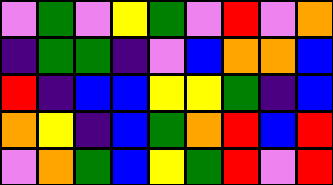[["violet", "green", "violet", "yellow", "green", "violet", "red", "violet", "orange"], ["indigo", "green", "green", "indigo", "violet", "blue", "orange", "orange", "blue"], ["red", "indigo", "blue", "blue", "yellow", "yellow", "green", "indigo", "blue"], ["orange", "yellow", "indigo", "blue", "green", "orange", "red", "blue", "red"], ["violet", "orange", "green", "blue", "yellow", "green", "red", "violet", "red"]]